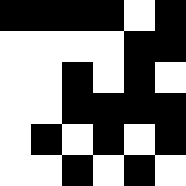[["black", "black", "black", "black", "white", "black"], ["white", "white", "white", "white", "black", "black"], ["white", "white", "black", "white", "black", "white"], ["white", "white", "black", "black", "black", "black"], ["white", "black", "white", "black", "white", "black"], ["white", "white", "black", "white", "black", "white"]]